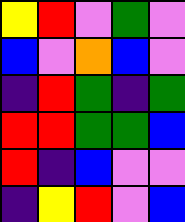[["yellow", "red", "violet", "green", "violet"], ["blue", "violet", "orange", "blue", "violet"], ["indigo", "red", "green", "indigo", "green"], ["red", "red", "green", "green", "blue"], ["red", "indigo", "blue", "violet", "violet"], ["indigo", "yellow", "red", "violet", "blue"]]